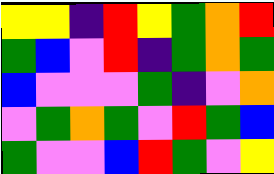[["yellow", "yellow", "indigo", "red", "yellow", "green", "orange", "red"], ["green", "blue", "violet", "red", "indigo", "green", "orange", "green"], ["blue", "violet", "violet", "violet", "green", "indigo", "violet", "orange"], ["violet", "green", "orange", "green", "violet", "red", "green", "blue"], ["green", "violet", "violet", "blue", "red", "green", "violet", "yellow"]]